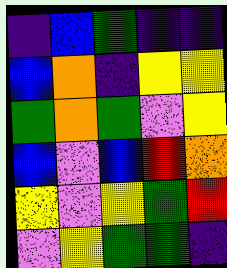[["indigo", "blue", "green", "indigo", "indigo"], ["blue", "orange", "indigo", "yellow", "yellow"], ["green", "orange", "green", "violet", "yellow"], ["blue", "violet", "blue", "red", "orange"], ["yellow", "violet", "yellow", "green", "red"], ["violet", "yellow", "green", "green", "indigo"]]